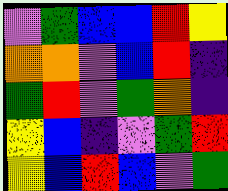[["violet", "green", "blue", "blue", "red", "yellow"], ["orange", "orange", "violet", "blue", "red", "indigo"], ["green", "red", "violet", "green", "orange", "indigo"], ["yellow", "blue", "indigo", "violet", "green", "red"], ["yellow", "blue", "red", "blue", "violet", "green"]]